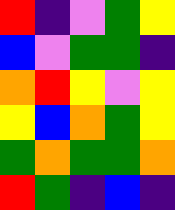[["red", "indigo", "violet", "green", "yellow"], ["blue", "violet", "green", "green", "indigo"], ["orange", "red", "yellow", "violet", "yellow"], ["yellow", "blue", "orange", "green", "yellow"], ["green", "orange", "green", "green", "orange"], ["red", "green", "indigo", "blue", "indigo"]]